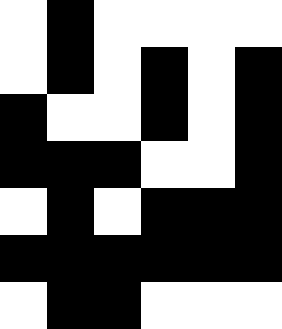[["white", "black", "white", "white", "white", "white"], ["white", "black", "white", "black", "white", "black"], ["black", "white", "white", "black", "white", "black"], ["black", "black", "black", "white", "white", "black"], ["white", "black", "white", "black", "black", "black"], ["black", "black", "black", "black", "black", "black"], ["white", "black", "black", "white", "white", "white"]]